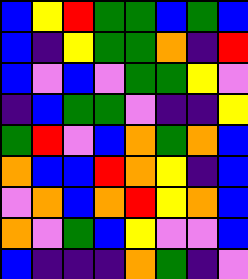[["blue", "yellow", "red", "green", "green", "blue", "green", "blue"], ["blue", "indigo", "yellow", "green", "green", "orange", "indigo", "red"], ["blue", "violet", "blue", "violet", "green", "green", "yellow", "violet"], ["indigo", "blue", "green", "green", "violet", "indigo", "indigo", "yellow"], ["green", "red", "violet", "blue", "orange", "green", "orange", "blue"], ["orange", "blue", "blue", "red", "orange", "yellow", "indigo", "blue"], ["violet", "orange", "blue", "orange", "red", "yellow", "orange", "blue"], ["orange", "violet", "green", "blue", "yellow", "violet", "violet", "blue"], ["blue", "indigo", "indigo", "indigo", "orange", "green", "indigo", "violet"]]